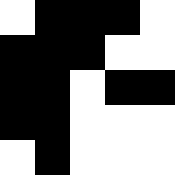[["white", "black", "black", "black", "white"], ["black", "black", "black", "white", "white"], ["black", "black", "white", "black", "black"], ["black", "black", "white", "white", "white"], ["white", "black", "white", "white", "white"]]